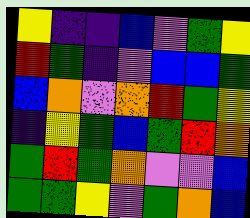[["yellow", "indigo", "indigo", "blue", "violet", "green", "yellow"], ["red", "green", "indigo", "violet", "blue", "blue", "green"], ["blue", "orange", "violet", "orange", "red", "green", "yellow"], ["indigo", "yellow", "green", "blue", "green", "red", "orange"], ["green", "red", "green", "orange", "violet", "violet", "blue"], ["green", "green", "yellow", "violet", "green", "orange", "blue"]]